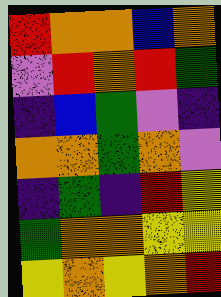[["red", "orange", "orange", "blue", "orange"], ["violet", "red", "orange", "red", "green"], ["indigo", "blue", "green", "violet", "indigo"], ["orange", "orange", "green", "orange", "violet"], ["indigo", "green", "indigo", "red", "yellow"], ["green", "orange", "orange", "yellow", "yellow"], ["yellow", "orange", "yellow", "orange", "red"]]